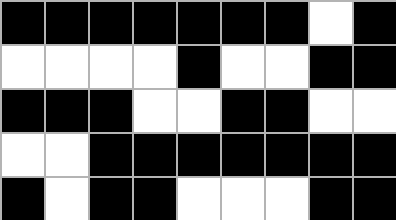[["black", "black", "black", "black", "black", "black", "black", "white", "black"], ["white", "white", "white", "white", "black", "white", "white", "black", "black"], ["black", "black", "black", "white", "white", "black", "black", "white", "white"], ["white", "white", "black", "black", "black", "black", "black", "black", "black"], ["black", "white", "black", "black", "white", "white", "white", "black", "black"]]